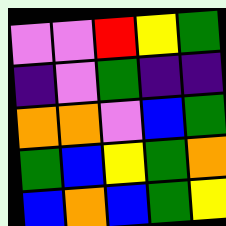[["violet", "violet", "red", "yellow", "green"], ["indigo", "violet", "green", "indigo", "indigo"], ["orange", "orange", "violet", "blue", "green"], ["green", "blue", "yellow", "green", "orange"], ["blue", "orange", "blue", "green", "yellow"]]